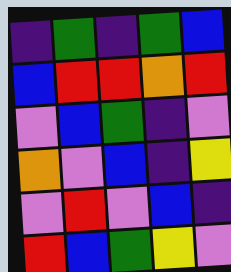[["indigo", "green", "indigo", "green", "blue"], ["blue", "red", "red", "orange", "red"], ["violet", "blue", "green", "indigo", "violet"], ["orange", "violet", "blue", "indigo", "yellow"], ["violet", "red", "violet", "blue", "indigo"], ["red", "blue", "green", "yellow", "violet"]]